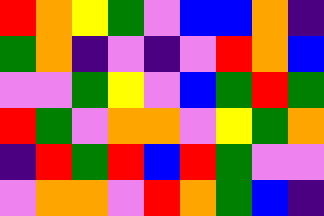[["red", "orange", "yellow", "green", "violet", "blue", "blue", "orange", "indigo"], ["green", "orange", "indigo", "violet", "indigo", "violet", "red", "orange", "blue"], ["violet", "violet", "green", "yellow", "violet", "blue", "green", "red", "green"], ["red", "green", "violet", "orange", "orange", "violet", "yellow", "green", "orange"], ["indigo", "red", "green", "red", "blue", "red", "green", "violet", "violet"], ["violet", "orange", "orange", "violet", "red", "orange", "green", "blue", "indigo"]]